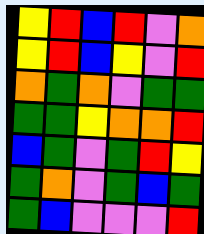[["yellow", "red", "blue", "red", "violet", "orange"], ["yellow", "red", "blue", "yellow", "violet", "red"], ["orange", "green", "orange", "violet", "green", "green"], ["green", "green", "yellow", "orange", "orange", "red"], ["blue", "green", "violet", "green", "red", "yellow"], ["green", "orange", "violet", "green", "blue", "green"], ["green", "blue", "violet", "violet", "violet", "red"]]